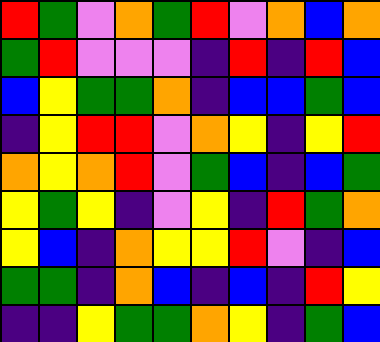[["red", "green", "violet", "orange", "green", "red", "violet", "orange", "blue", "orange"], ["green", "red", "violet", "violet", "violet", "indigo", "red", "indigo", "red", "blue"], ["blue", "yellow", "green", "green", "orange", "indigo", "blue", "blue", "green", "blue"], ["indigo", "yellow", "red", "red", "violet", "orange", "yellow", "indigo", "yellow", "red"], ["orange", "yellow", "orange", "red", "violet", "green", "blue", "indigo", "blue", "green"], ["yellow", "green", "yellow", "indigo", "violet", "yellow", "indigo", "red", "green", "orange"], ["yellow", "blue", "indigo", "orange", "yellow", "yellow", "red", "violet", "indigo", "blue"], ["green", "green", "indigo", "orange", "blue", "indigo", "blue", "indigo", "red", "yellow"], ["indigo", "indigo", "yellow", "green", "green", "orange", "yellow", "indigo", "green", "blue"]]